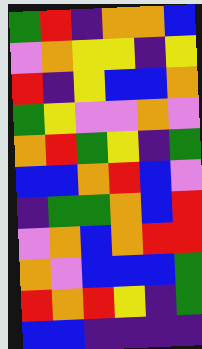[["green", "red", "indigo", "orange", "orange", "blue"], ["violet", "orange", "yellow", "yellow", "indigo", "yellow"], ["red", "indigo", "yellow", "blue", "blue", "orange"], ["green", "yellow", "violet", "violet", "orange", "violet"], ["orange", "red", "green", "yellow", "indigo", "green"], ["blue", "blue", "orange", "red", "blue", "violet"], ["indigo", "green", "green", "orange", "blue", "red"], ["violet", "orange", "blue", "orange", "red", "red"], ["orange", "violet", "blue", "blue", "blue", "green"], ["red", "orange", "red", "yellow", "indigo", "green"], ["blue", "blue", "indigo", "indigo", "indigo", "indigo"]]